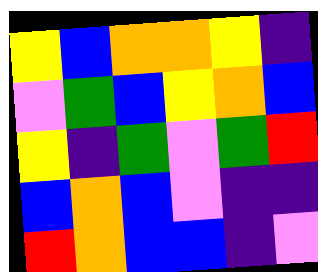[["yellow", "blue", "orange", "orange", "yellow", "indigo"], ["violet", "green", "blue", "yellow", "orange", "blue"], ["yellow", "indigo", "green", "violet", "green", "red"], ["blue", "orange", "blue", "violet", "indigo", "indigo"], ["red", "orange", "blue", "blue", "indigo", "violet"]]